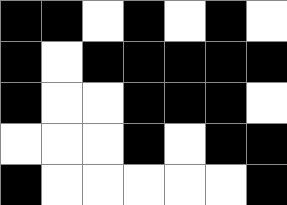[["black", "black", "white", "black", "white", "black", "white"], ["black", "white", "black", "black", "black", "black", "black"], ["black", "white", "white", "black", "black", "black", "white"], ["white", "white", "white", "black", "white", "black", "black"], ["black", "white", "white", "white", "white", "white", "black"]]